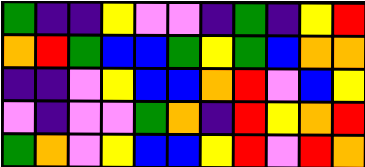[["green", "indigo", "indigo", "yellow", "violet", "violet", "indigo", "green", "indigo", "yellow", "red"], ["orange", "red", "green", "blue", "blue", "green", "yellow", "green", "blue", "orange", "orange"], ["indigo", "indigo", "violet", "yellow", "blue", "blue", "orange", "red", "violet", "blue", "yellow"], ["violet", "indigo", "violet", "violet", "green", "orange", "indigo", "red", "yellow", "orange", "red"], ["green", "orange", "violet", "yellow", "blue", "blue", "yellow", "red", "violet", "red", "orange"]]